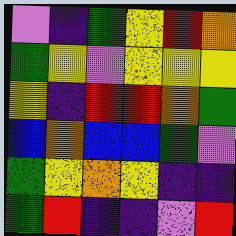[["violet", "indigo", "green", "yellow", "red", "orange"], ["green", "yellow", "violet", "yellow", "yellow", "yellow"], ["yellow", "indigo", "red", "red", "orange", "green"], ["blue", "orange", "blue", "blue", "green", "violet"], ["green", "yellow", "orange", "yellow", "indigo", "indigo"], ["green", "red", "indigo", "indigo", "violet", "red"]]